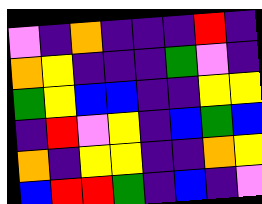[["violet", "indigo", "orange", "indigo", "indigo", "indigo", "red", "indigo"], ["orange", "yellow", "indigo", "indigo", "indigo", "green", "violet", "indigo"], ["green", "yellow", "blue", "blue", "indigo", "indigo", "yellow", "yellow"], ["indigo", "red", "violet", "yellow", "indigo", "blue", "green", "blue"], ["orange", "indigo", "yellow", "yellow", "indigo", "indigo", "orange", "yellow"], ["blue", "red", "red", "green", "indigo", "blue", "indigo", "violet"]]